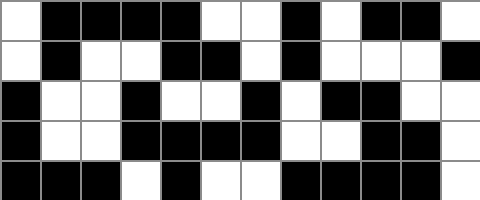[["white", "black", "black", "black", "black", "white", "white", "black", "white", "black", "black", "white"], ["white", "black", "white", "white", "black", "black", "white", "black", "white", "white", "white", "black"], ["black", "white", "white", "black", "white", "white", "black", "white", "black", "black", "white", "white"], ["black", "white", "white", "black", "black", "black", "black", "white", "white", "black", "black", "white"], ["black", "black", "black", "white", "black", "white", "white", "black", "black", "black", "black", "white"]]